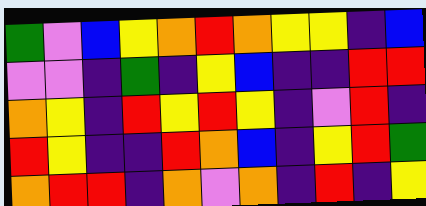[["green", "violet", "blue", "yellow", "orange", "red", "orange", "yellow", "yellow", "indigo", "blue"], ["violet", "violet", "indigo", "green", "indigo", "yellow", "blue", "indigo", "indigo", "red", "red"], ["orange", "yellow", "indigo", "red", "yellow", "red", "yellow", "indigo", "violet", "red", "indigo"], ["red", "yellow", "indigo", "indigo", "red", "orange", "blue", "indigo", "yellow", "red", "green"], ["orange", "red", "red", "indigo", "orange", "violet", "orange", "indigo", "red", "indigo", "yellow"]]